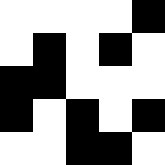[["white", "white", "white", "white", "black"], ["white", "black", "white", "black", "white"], ["black", "black", "white", "white", "white"], ["black", "white", "black", "white", "black"], ["white", "white", "black", "black", "white"]]